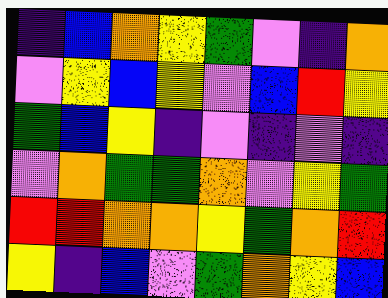[["indigo", "blue", "orange", "yellow", "green", "violet", "indigo", "orange"], ["violet", "yellow", "blue", "yellow", "violet", "blue", "red", "yellow"], ["green", "blue", "yellow", "indigo", "violet", "indigo", "violet", "indigo"], ["violet", "orange", "green", "green", "orange", "violet", "yellow", "green"], ["red", "red", "orange", "orange", "yellow", "green", "orange", "red"], ["yellow", "indigo", "blue", "violet", "green", "orange", "yellow", "blue"]]